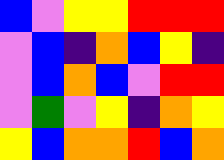[["blue", "violet", "yellow", "yellow", "red", "red", "red"], ["violet", "blue", "indigo", "orange", "blue", "yellow", "indigo"], ["violet", "blue", "orange", "blue", "violet", "red", "red"], ["violet", "green", "violet", "yellow", "indigo", "orange", "yellow"], ["yellow", "blue", "orange", "orange", "red", "blue", "orange"]]